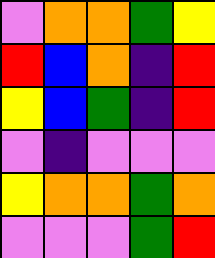[["violet", "orange", "orange", "green", "yellow"], ["red", "blue", "orange", "indigo", "red"], ["yellow", "blue", "green", "indigo", "red"], ["violet", "indigo", "violet", "violet", "violet"], ["yellow", "orange", "orange", "green", "orange"], ["violet", "violet", "violet", "green", "red"]]